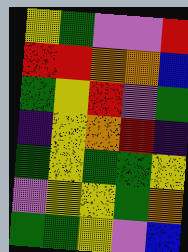[["yellow", "green", "violet", "violet", "red"], ["red", "red", "orange", "orange", "blue"], ["green", "yellow", "red", "violet", "green"], ["indigo", "yellow", "orange", "red", "indigo"], ["green", "yellow", "green", "green", "yellow"], ["violet", "yellow", "yellow", "green", "orange"], ["green", "green", "yellow", "violet", "blue"]]